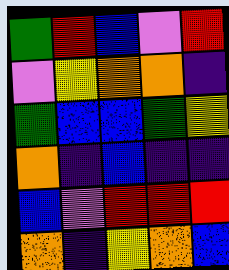[["green", "red", "blue", "violet", "red"], ["violet", "yellow", "orange", "orange", "indigo"], ["green", "blue", "blue", "green", "yellow"], ["orange", "indigo", "blue", "indigo", "indigo"], ["blue", "violet", "red", "red", "red"], ["orange", "indigo", "yellow", "orange", "blue"]]